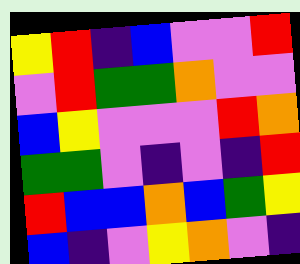[["yellow", "red", "indigo", "blue", "violet", "violet", "red"], ["violet", "red", "green", "green", "orange", "violet", "violet"], ["blue", "yellow", "violet", "violet", "violet", "red", "orange"], ["green", "green", "violet", "indigo", "violet", "indigo", "red"], ["red", "blue", "blue", "orange", "blue", "green", "yellow"], ["blue", "indigo", "violet", "yellow", "orange", "violet", "indigo"]]